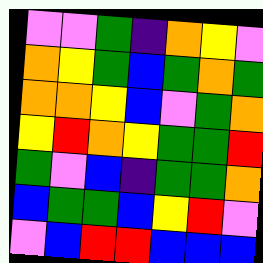[["violet", "violet", "green", "indigo", "orange", "yellow", "violet"], ["orange", "yellow", "green", "blue", "green", "orange", "green"], ["orange", "orange", "yellow", "blue", "violet", "green", "orange"], ["yellow", "red", "orange", "yellow", "green", "green", "red"], ["green", "violet", "blue", "indigo", "green", "green", "orange"], ["blue", "green", "green", "blue", "yellow", "red", "violet"], ["violet", "blue", "red", "red", "blue", "blue", "blue"]]